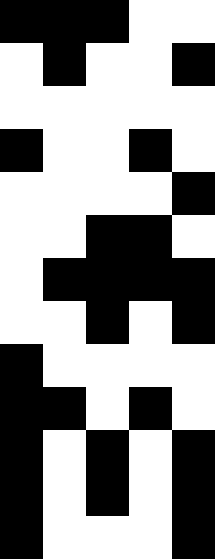[["black", "black", "black", "white", "white"], ["white", "black", "white", "white", "black"], ["white", "white", "white", "white", "white"], ["black", "white", "white", "black", "white"], ["white", "white", "white", "white", "black"], ["white", "white", "black", "black", "white"], ["white", "black", "black", "black", "black"], ["white", "white", "black", "white", "black"], ["black", "white", "white", "white", "white"], ["black", "black", "white", "black", "white"], ["black", "white", "black", "white", "black"], ["black", "white", "black", "white", "black"], ["black", "white", "white", "white", "black"]]